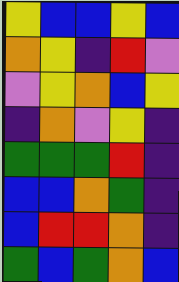[["yellow", "blue", "blue", "yellow", "blue"], ["orange", "yellow", "indigo", "red", "violet"], ["violet", "yellow", "orange", "blue", "yellow"], ["indigo", "orange", "violet", "yellow", "indigo"], ["green", "green", "green", "red", "indigo"], ["blue", "blue", "orange", "green", "indigo"], ["blue", "red", "red", "orange", "indigo"], ["green", "blue", "green", "orange", "blue"]]